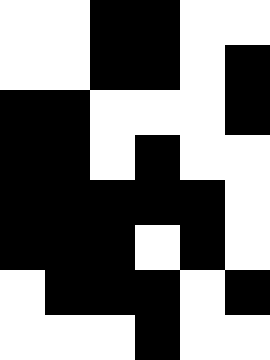[["white", "white", "black", "black", "white", "white"], ["white", "white", "black", "black", "white", "black"], ["black", "black", "white", "white", "white", "black"], ["black", "black", "white", "black", "white", "white"], ["black", "black", "black", "black", "black", "white"], ["black", "black", "black", "white", "black", "white"], ["white", "black", "black", "black", "white", "black"], ["white", "white", "white", "black", "white", "white"]]